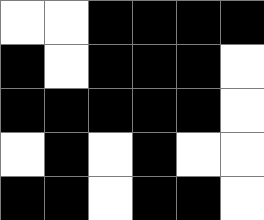[["white", "white", "black", "black", "black", "black"], ["black", "white", "black", "black", "black", "white"], ["black", "black", "black", "black", "black", "white"], ["white", "black", "white", "black", "white", "white"], ["black", "black", "white", "black", "black", "white"]]